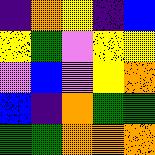[["indigo", "orange", "yellow", "indigo", "blue"], ["yellow", "green", "violet", "yellow", "yellow"], ["violet", "blue", "violet", "yellow", "orange"], ["blue", "indigo", "orange", "green", "green"], ["green", "green", "orange", "orange", "orange"]]